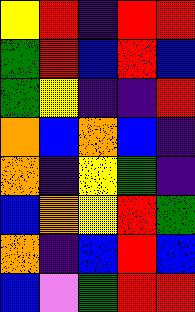[["yellow", "red", "indigo", "red", "red"], ["green", "red", "blue", "red", "blue"], ["green", "yellow", "indigo", "indigo", "red"], ["orange", "blue", "orange", "blue", "indigo"], ["orange", "indigo", "yellow", "green", "indigo"], ["blue", "orange", "yellow", "red", "green"], ["orange", "indigo", "blue", "red", "blue"], ["blue", "violet", "green", "red", "red"]]